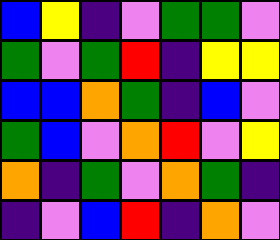[["blue", "yellow", "indigo", "violet", "green", "green", "violet"], ["green", "violet", "green", "red", "indigo", "yellow", "yellow"], ["blue", "blue", "orange", "green", "indigo", "blue", "violet"], ["green", "blue", "violet", "orange", "red", "violet", "yellow"], ["orange", "indigo", "green", "violet", "orange", "green", "indigo"], ["indigo", "violet", "blue", "red", "indigo", "orange", "violet"]]